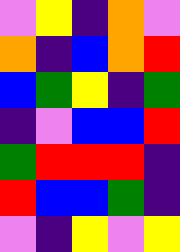[["violet", "yellow", "indigo", "orange", "violet"], ["orange", "indigo", "blue", "orange", "red"], ["blue", "green", "yellow", "indigo", "green"], ["indigo", "violet", "blue", "blue", "red"], ["green", "red", "red", "red", "indigo"], ["red", "blue", "blue", "green", "indigo"], ["violet", "indigo", "yellow", "violet", "yellow"]]